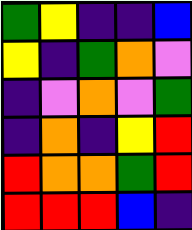[["green", "yellow", "indigo", "indigo", "blue"], ["yellow", "indigo", "green", "orange", "violet"], ["indigo", "violet", "orange", "violet", "green"], ["indigo", "orange", "indigo", "yellow", "red"], ["red", "orange", "orange", "green", "red"], ["red", "red", "red", "blue", "indigo"]]